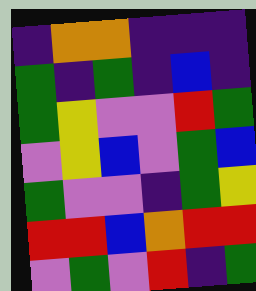[["indigo", "orange", "orange", "indigo", "indigo", "indigo"], ["green", "indigo", "green", "indigo", "blue", "indigo"], ["green", "yellow", "violet", "violet", "red", "green"], ["violet", "yellow", "blue", "violet", "green", "blue"], ["green", "violet", "violet", "indigo", "green", "yellow"], ["red", "red", "blue", "orange", "red", "red"], ["violet", "green", "violet", "red", "indigo", "green"]]